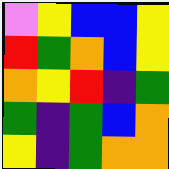[["violet", "yellow", "blue", "blue", "yellow"], ["red", "green", "orange", "blue", "yellow"], ["orange", "yellow", "red", "indigo", "green"], ["green", "indigo", "green", "blue", "orange"], ["yellow", "indigo", "green", "orange", "orange"]]